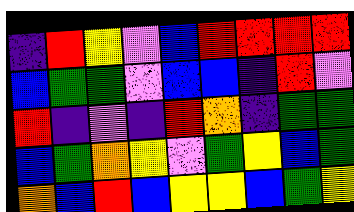[["indigo", "red", "yellow", "violet", "blue", "red", "red", "red", "red"], ["blue", "green", "green", "violet", "blue", "blue", "indigo", "red", "violet"], ["red", "indigo", "violet", "indigo", "red", "orange", "indigo", "green", "green"], ["blue", "green", "orange", "yellow", "violet", "green", "yellow", "blue", "green"], ["orange", "blue", "red", "blue", "yellow", "yellow", "blue", "green", "yellow"]]